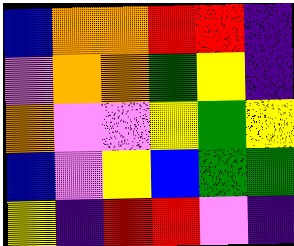[["blue", "orange", "orange", "red", "red", "indigo"], ["violet", "orange", "orange", "green", "yellow", "indigo"], ["orange", "violet", "violet", "yellow", "green", "yellow"], ["blue", "violet", "yellow", "blue", "green", "green"], ["yellow", "indigo", "red", "red", "violet", "indigo"]]